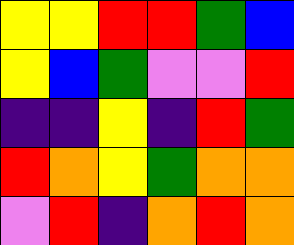[["yellow", "yellow", "red", "red", "green", "blue"], ["yellow", "blue", "green", "violet", "violet", "red"], ["indigo", "indigo", "yellow", "indigo", "red", "green"], ["red", "orange", "yellow", "green", "orange", "orange"], ["violet", "red", "indigo", "orange", "red", "orange"]]